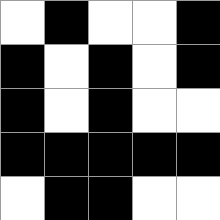[["white", "black", "white", "white", "black"], ["black", "white", "black", "white", "black"], ["black", "white", "black", "white", "white"], ["black", "black", "black", "black", "black"], ["white", "black", "black", "white", "white"]]